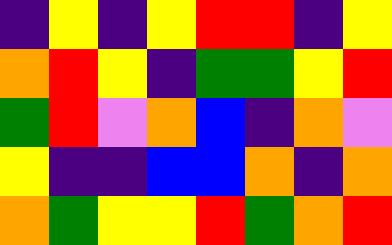[["indigo", "yellow", "indigo", "yellow", "red", "red", "indigo", "yellow"], ["orange", "red", "yellow", "indigo", "green", "green", "yellow", "red"], ["green", "red", "violet", "orange", "blue", "indigo", "orange", "violet"], ["yellow", "indigo", "indigo", "blue", "blue", "orange", "indigo", "orange"], ["orange", "green", "yellow", "yellow", "red", "green", "orange", "red"]]